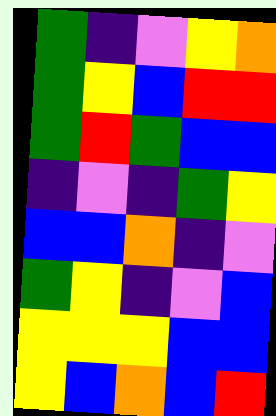[["green", "indigo", "violet", "yellow", "orange"], ["green", "yellow", "blue", "red", "red"], ["green", "red", "green", "blue", "blue"], ["indigo", "violet", "indigo", "green", "yellow"], ["blue", "blue", "orange", "indigo", "violet"], ["green", "yellow", "indigo", "violet", "blue"], ["yellow", "yellow", "yellow", "blue", "blue"], ["yellow", "blue", "orange", "blue", "red"]]